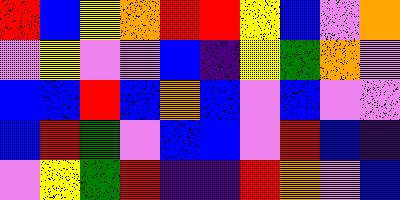[["red", "blue", "yellow", "orange", "red", "red", "yellow", "blue", "violet", "orange"], ["violet", "yellow", "violet", "violet", "blue", "indigo", "yellow", "green", "orange", "violet"], ["blue", "blue", "red", "blue", "orange", "blue", "violet", "blue", "violet", "violet"], ["blue", "red", "green", "violet", "blue", "blue", "violet", "red", "blue", "indigo"], ["violet", "yellow", "green", "red", "indigo", "indigo", "red", "orange", "violet", "blue"]]